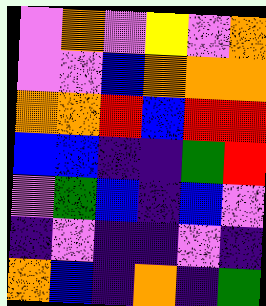[["violet", "orange", "violet", "yellow", "violet", "orange"], ["violet", "violet", "blue", "orange", "orange", "orange"], ["orange", "orange", "red", "blue", "red", "red"], ["blue", "blue", "indigo", "indigo", "green", "red"], ["violet", "green", "blue", "indigo", "blue", "violet"], ["indigo", "violet", "indigo", "indigo", "violet", "indigo"], ["orange", "blue", "indigo", "orange", "indigo", "green"]]